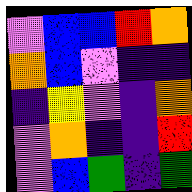[["violet", "blue", "blue", "red", "orange"], ["orange", "blue", "violet", "indigo", "indigo"], ["indigo", "yellow", "violet", "indigo", "orange"], ["violet", "orange", "indigo", "indigo", "red"], ["violet", "blue", "green", "indigo", "green"]]